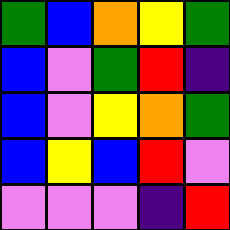[["green", "blue", "orange", "yellow", "green"], ["blue", "violet", "green", "red", "indigo"], ["blue", "violet", "yellow", "orange", "green"], ["blue", "yellow", "blue", "red", "violet"], ["violet", "violet", "violet", "indigo", "red"]]